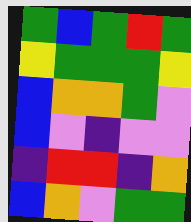[["green", "blue", "green", "red", "green"], ["yellow", "green", "green", "green", "yellow"], ["blue", "orange", "orange", "green", "violet"], ["blue", "violet", "indigo", "violet", "violet"], ["indigo", "red", "red", "indigo", "orange"], ["blue", "orange", "violet", "green", "green"]]